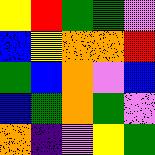[["yellow", "red", "green", "green", "violet"], ["blue", "yellow", "orange", "orange", "red"], ["green", "blue", "orange", "violet", "blue"], ["blue", "green", "orange", "green", "violet"], ["orange", "indigo", "violet", "yellow", "green"]]